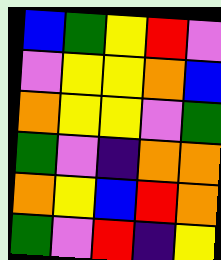[["blue", "green", "yellow", "red", "violet"], ["violet", "yellow", "yellow", "orange", "blue"], ["orange", "yellow", "yellow", "violet", "green"], ["green", "violet", "indigo", "orange", "orange"], ["orange", "yellow", "blue", "red", "orange"], ["green", "violet", "red", "indigo", "yellow"]]